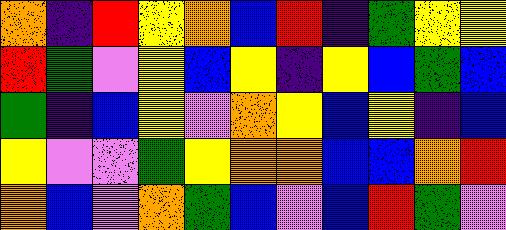[["orange", "indigo", "red", "yellow", "orange", "blue", "red", "indigo", "green", "yellow", "yellow"], ["red", "green", "violet", "yellow", "blue", "yellow", "indigo", "yellow", "blue", "green", "blue"], ["green", "indigo", "blue", "yellow", "violet", "orange", "yellow", "blue", "yellow", "indigo", "blue"], ["yellow", "violet", "violet", "green", "yellow", "orange", "orange", "blue", "blue", "orange", "red"], ["orange", "blue", "violet", "orange", "green", "blue", "violet", "blue", "red", "green", "violet"]]